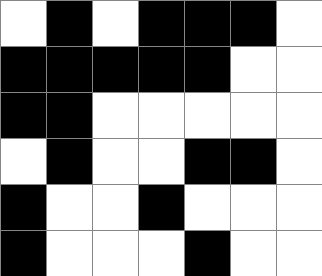[["white", "black", "white", "black", "black", "black", "white"], ["black", "black", "black", "black", "black", "white", "white"], ["black", "black", "white", "white", "white", "white", "white"], ["white", "black", "white", "white", "black", "black", "white"], ["black", "white", "white", "black", "white", "white", "white"], ["black", "white", "white", "white", "black", "white", "white"]]